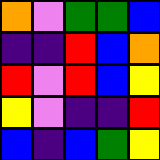[["orange", "violet", "green", "green", "blue"], ["indigo", "indigo", "red", "blue", "orange"], ["red", "violet", "red", "blue", "yellow"], ["yellow", "violet", "indigo", "indigo", "red"], ["blue", "indigo", "blue", "green", "yellow"]]